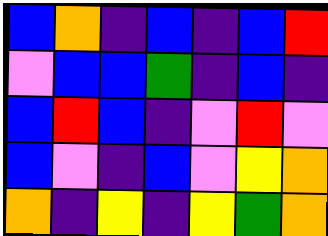[["blue", "orange", "indigo", "blue", "indigo", "blue", "red"], ["violet", "blue", "blue", "green", "indigo", "blue", "indigo"], ["blue", "red", "blue", "indigo", "violet", "red", "violet"], ["blue", "violet", "indigo", "blue", "violet", "yellow", "orange"], ["orange", "indigo", "yellow", "indigo", "yellow", "green", "orange"]]